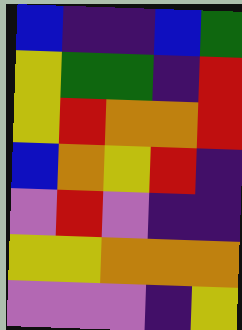[["blue", "indigo", "indigo", "blue", "green"], ["yellow", "green", "green", "indigo", "red"], ["yellow", "red", "orange", "orange", "red"], ["blue", "orange", "yellow", "red", "indigo"], ["violet", "red", "violet", "indigo", "indigo"], ["yellow", "yellow", "orange", "orange", "orange"], ["violet", "violet", "violet", "indigo", "yellow"]]